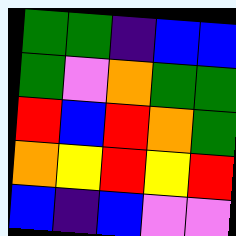[["green", "green", "indigo", "blue", "blue"], ["green", "violet", "orange", "green", "green"], ["red", "blue", "red", "orange", "green"], ["orange", "yellow", "red", "yellow", "red"], ["blue", "indigo", "blue", "violet", "violet"]]